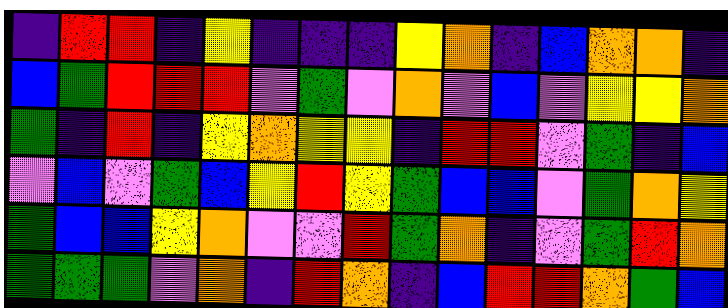[["indigo", "red", "red", "indigo", "yellow", "indigo", "indigo", "indigo", "yellow", "orange", "indigo", "blue", "orange", "orange", "indigo"], ["blue", "green", "red", "red", "red", "violet", "green", "violet", "orange", "violet", "blue", "violet", "yellow", "yellow", "orange"], ["green", "indigo", "red", "indigo", "yellow", "orange", "yellow", "yellow", "indigo", "red", "red", "violet", "green", "indigo", "blue"], ["violet", "blue", "violet", "green", "blue", "yellow", "red", "yellow", "green", "blue", "blue", "violet", "green", "orange", "yellow"], ["green", "blue", "blue", "yellow", "orange", "violet", "violet", "red", "green", "orange", "indigo", "violet", "green", "red", "orange"], ["green", "green", "green", "violet", "orange", "indigo", "red", "orange", "indigo", "blue", "red", "red", "orange", "green", "blue"]]